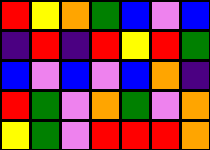[["red", "yellow", "orange", "green", "blue", "violet", "blue"], ["indigo", "red", "indigo", "red", "yellow", "red", "green"], ["blue", "violet", "blue", "violet", "blue", "orange", "indigo"], ["red", "green", "violet", "orange", "green", "violet", "orange"], ["yellow", "green", "violet", "red", "red", "red", "orange"]]